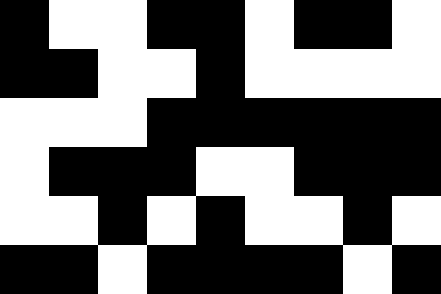[["black", "white", "white", "black", "black", "white", "black", "black", "white"], ["black", "black", "white", "white", "black", "white", "white", "white", "white"], ["white", "white", "white", "black", "black", "black", "black", "black", "black"], ["white", "black", "black", "black", "white", "white", "black", "black", "black"], ["white", "white", "black", "white", "black", "white", "white", "black", "white"], ["black", "black", "white", "black", "black", "black", "black", "white", "black"]]